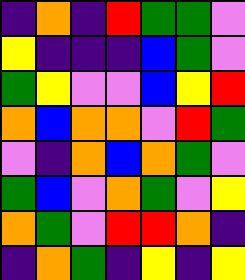[["indigo", "orange", "indigo", "red", "green", "green", "violet"], ["yellow", "indigo", "indigo", "indigo", "blue", "green", "violet"], ["green", "yellow", "violet", "violet", "blue", "yellow", "red"], ["orange", "blue", "orange", "orange", "violet", "red", "green"], ["violet", "indigo", "orange", "blue", "orange", "green", "violet"], ["green", "blue", "violet", "orange", "green", "violet", "yellow"], ["orange", "green", "violet", "red", "red", "orange", "indigo"], ["indigo", "orange", "green", "indigo", "yellow", "indigo", "yellow"]]